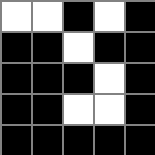[["white", "white", "black", "white", "black"], ["black", "black", "white", "black", "black"], ["black", "black", "black", "white", "black"], ["black", "black", "white", "white", "black"], ["black", "black", "black", "black", "black"]]